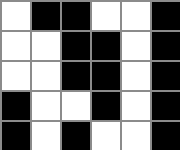[["white", "black", "black", "white", "white", "black"], ["white", "white", "black", "black", "white", "black"], ["white", "white", "black", "black", "white", "black"], ["black", "white", "white", "black", "white", "black"], ["black", "white", "black", "white", "white", "black"]]